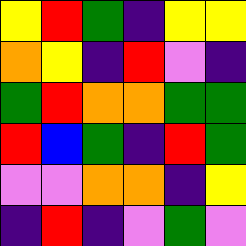[["yellow", "red", "green", "indigo", "yellow", "yellow"], ["orange", "yellow", "indigo", "red", "violet", "indigo"], ["green", "red", "orange", "orange", "green", "green"], ["red", "blue", "green", "indigo", "red", "green"], ["violet", "violet", "orange", "orange", "indigo", "yellow"], ["indigo", "red", "indigo", "violet", "green", "violet"]]